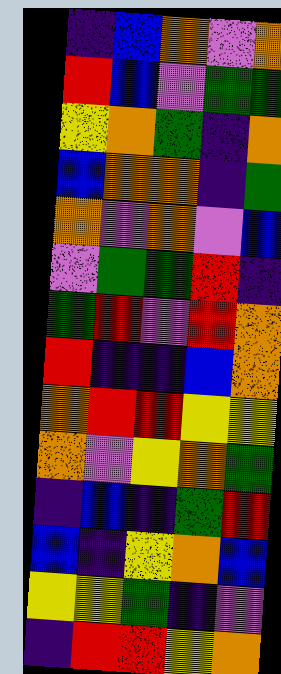[["indigo", "blue", "orange", "violet", "orange"], ["red", "blue", "violet", "green", "green"], ["yellow", "orange", "green", "indigo", "orange"], ["blue", "orange", "orange", "indigo", "green"], ["orange", "violet", "orange", "violet", "blue"], ["violet", "green", "green", "red", "indigo"], ["green", "red", "violet", "red", "orange"], ["red", "indigo", "indigo", "blue", "orange"], ["orange", "red", "red", "yellow", "yellow"], ["orange", "violet", "yellow", "orange", "green"], ["indigo", "blue", "indigo", "green", "red"], ["blue", "indigo", "yellow", "orange", "blue"], ["yellow", "yellow", "green", "indigo", "violet"], ["indigo", "red", "red", "yellow", "orange"]]